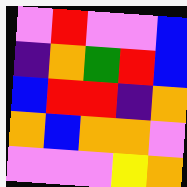[["violet", "red", "violet", "violet", "blue"], ["indigo", "orange", "green", "red", "blue"], ["blue", "red", "red", "indigo", "orange"], ["orange", "blue", "orange", "orange", "violet"], ["violet", "violet", "violet", "yellow", "orange"]]